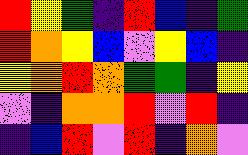[["red", "yellow", "green", "indigo", "red", "blue", "indigo", "green"], ["red", "orange", "yellow", "blue", "violet", "yellow", "blue", "indigo"], ["yellow", "orange", "red", "orange", "green", "green", "indigo", "yellow"], ["violet", "indigo", "orange", "orange", "red", "violet", "red", "indigo"], ["indigo", "blue", "red", "violet", "red", "indigo", "orange", "violet"]]